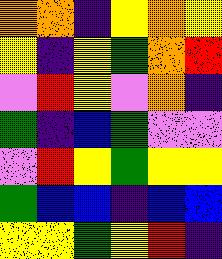[["orange", "orange", "indigo", "yellow", "orange", "yellow"], ["yellow", "indigo", "yellow", "green", "orange", "red"], ["violet", "red", "yellow", "violet", "orange", "indigo"], ["green", "indigo", "blue", "green", "violet", "violet"], ["violet", "red", "yellow", "green", "yellow", "yellow"], ["green", "blue", "blue", "indigo", "blue", "blue"], ["yellow", "yellow", "green", "yellow", "red", "indigo"]]